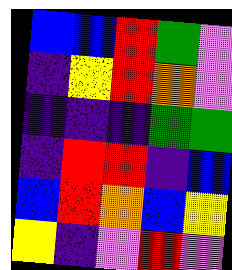[["blue", "blue", "red", "green", "violet"], ["indigo", "yellow", "red", "orange", "violet"], ["indigo", "indigo", "indigo", "green", "green"], ["indigo", "red", "red", "indigo", "blue"], ["blue", "red", "orange", "blue", "yellow"], ["yellow", "indigo", "violet", "red", "violet"]]